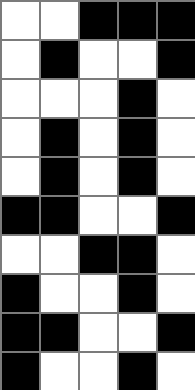[["white", "white", "black", "black", "black"], ["white", "black", "white", "white", "black"], ["white", "white", "white", "black", "white"], ["white", "black", "white", "black", "white"], ["white", "black", "white", "black", "white"], ["black", "black", "white", "white", "black"], ["white", "white", "black", "black", "white"], ["black", "white", "white", "black", "white"], ["black", "black", "white", "white", "black"], ["black", "white", "white", "black", "white"]]